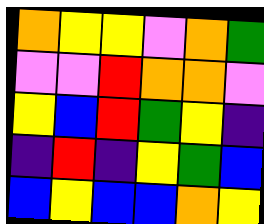[["orange", "yellow", "yellow", "violet", "orange", "green"], ["violet", "violet", "red", "orange", "orange", "violet"], ["yellow", "blue", "red", "green", "yellow", "indigo"], ["indigo", "red", "indigo", "yellow", "green", "blue"], ["blue", "yellow", "blue", "blue", "orange", "yellow"]]